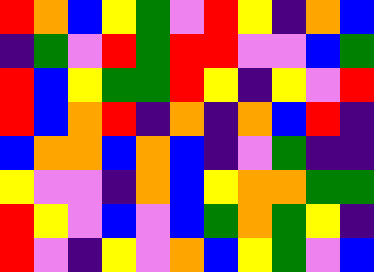[["red", "orange", "blue", "yellow", "green", "violet", "red", "yellow", "indigo", "orange", "blue"], ["indigo", "green", "violet", "red", "green", "red", "red", "violet", "violet", "blue", "green"], ["red", "blue", "yellow", "green", "green", "red", "yellow", "indigo", "yellow", "violet", "red"], ["red", "blue", "orange", "red", "indigo", "orange", "indigo", "orange", "blue", "red", "indigo"], ["blue", "orange", "orange", "blue", "orange", "blue", "indigo", "violet", "green", "indigo", "indigo"], ["yellow", "violet", "violet", "indigo", "orange", "blue", "yellow", "orange", "orange", "green", "green"], ["red", "yellow", "violet", "blue", "violet", "blue", "green", "orange", "green", "yellow", "indigo"], ["red", "violet", "indigo", "yellow", "violet", "orange", "blue", "yellow", "green", "violet", "blue"]]